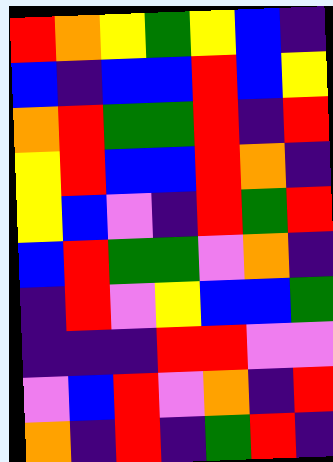[["red", "orange", "yellow", "green", "yellow", "blue", "indigo"], ["blue", "indigo", "blue", "blue", "red", "blue", "yellow"], ["orange", "red", "green", "green", "red", "indigo", "red"], ["yellow", "red", "blue", "blue", "red", "orange", "indigo"], ["yellow", "blue", "violet", "indigo", "red", "green", "red"], ["blue", "red", "green", "green", "violet", "orange", "indigo"], ["indigo", "red", "violet", "yellow", "blue", "blue", "green"], ["indigo", "indigo", "indigo", "red", "red", "violet", "violet"], ["violet", "blue", "red", "violet", "orange", "indigo", "red"], ["orange", "indigo", "red", "indigo", "green", "red", "indigo"]]